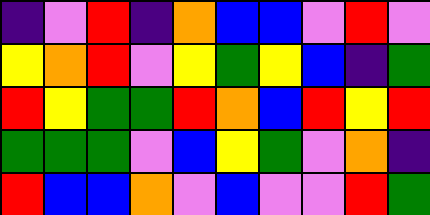[["indigo", "violet", "red", "indigo", "orange", "blue", "blue", "violet", "red", "violet"], ["yellow", "orange", "red", "violet", "yellow", "green", "yellow", "blue", "indigo", "green"], ["red", "yellow", "green", "green", "red", "orange", "blue", "red", "yellow", "red"], ["green", "green", "green", "violet", "blue", "yellow", "green", "violet", "orange", "indigo"], ["red", "blue", "blue", "orange", "violet", "blue", "violet", "violet", "red", "green"]]